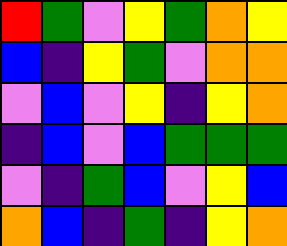[["red", "green", "violet", "yellow", "green", "orange", "yellow"], ["blue", "indigo", "yellow", "green", "violet", "orange", "orange"], ["violet", "blue", "violet", "yellow", "indigo", "yellow", "orange"], ["indigo", "blue", "violet", "blue", "green", "green", "green"], ["violet", "indigo", "green", "blue", "violet", "yellow", "blue"], ["orange", "blue", "indigo", "green", "indigo", "yellow", "orange"]]